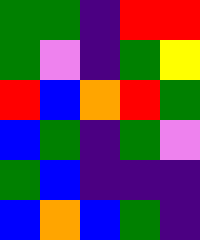[["green", "green", "indigo", "red", "red"], ["green", "violet", "indigo", "green", "yellow"], ["red", "blue", "orange", "red", "green"], ["blue", "green", "indigo", "green", "violet"], ["green", "blue", "indigo", "indigo", "indigo"], ["blue", "orange", "blue", "green", "indigo"]]